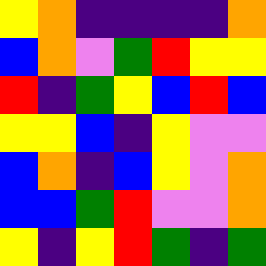[["yellow", "orange", "indigo", "indigo", "indigo", "indigo", "orange"], ["blue", "orange", "violet", "green", "red", "yellow", "yellow"], ["red", "indigo", "green", "yellow", "blue", "red", "blue"], ["yellow", "yellow", "blue", "indigo", "yellow", "violet", "violet"], ["blue", "orange", "indigo", "blue", "yellow", "violet", "orange"], ["blue", "blue", "green", "red", "violet", "violet", "orange"], ["yellow", "indigo", "yellow", "red", "green", "indigo", "green"]]